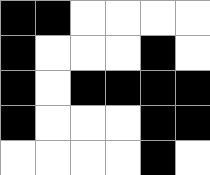[["black", "black", "white", "white", "white", "white"], ["black", "white", "white", "white", "black", "white"], ["black", "white", "black", "black", "black", "black"], ["black", "white", "white", "white", "black", "black"], ["white", "white", "white", "white", "black", "white"]]